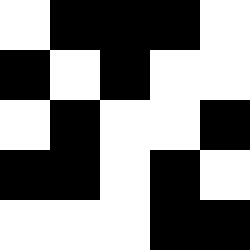[["white", "black", "black", "black", "white"], ["black", "white", "black", "white", "white"], ["white", "black", "white", "white", "black"], ["black", "black", "white", "black", "white"], ["white", "white", "white", "black", "black"]]